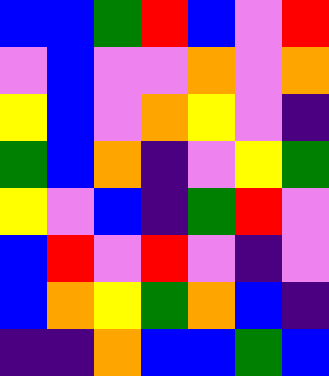[["blue", "blue", "green", "red", "blue", "violet", "red"], ["violet", "blue", "violet", "violet", "orange", "violet", "orange"], ["yellow", "blue", "violet", "orange", "yellow", "violet", "indigo"], ["green", "blue", "orange", "indigo", "violet", "yellow", "green"], ["yellow", "violet", "blue", "indigo", "green", "red", "violet"], ["blue", "red", "violet", "red", "violet", "indigo", "violet"], ["blue", "orange", "yellow", "green", "orange", "blue", "indigo"], ["indigo", "indigo", "orange", "blue", "blue", "green", "blue"]]